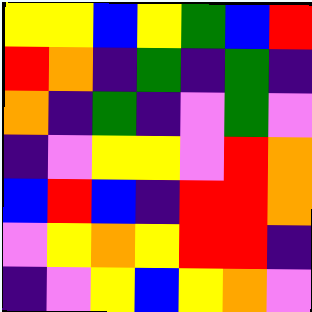[["yellow", "yellow", "blue", "yellow", "green", "blue", "red"], ["red", "orange", "indigo", "green", "indigo", "green", "indigo"], ["orange", "indigo", "green", "indigo", "violet", "green", "violet"], ["indigo", "violet", "yellow", "yellow", "violet", "red", "orange"], ["blue", "red", "blue", "indigo", "red", "red", "orange"], ["violet", "yellow", "orange", "yellow", "red", "red", "indigo"], ["indigo", "violet", "yellow", "blue", "yellow", "orange", "violet"]]